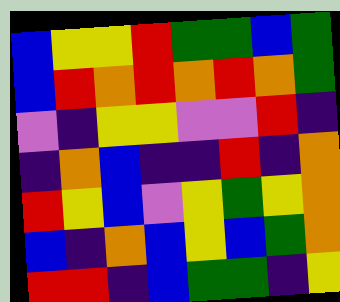[["blue", "yellow", "yellow", "red", "green", "green", "blue", "green"], ["blue", "red", "orange", "red", "orange", "red", "orange", "green"], ["violet", "indigo", "yellow", "yellow", "violet", "violet", "red", "indigo"], ["indigo", "orange", "blue", "indigo", "indigo", "red", "indigo", "orange"], ["red", "yellow", "blue", "violet", "yellow", "green", "yellow", "orange"], ["blue", "indigo", "orange", "blue", "yellow", "blue", "green", "orange"], ["red", "red", "indigo", "blue", "green", "green", "indigo", "yellow"]]